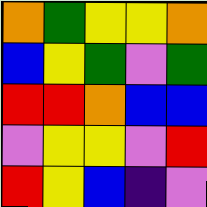[["orange", "green", "yellow", "yellow", "orange"], ["blue", "yellow", "green", "violet", "green"], ["red", "red", "orange", "blue", "blue"], ["violet", "yellow", "yellow", "violet", "red"], ["red", "yellow", "blue", "indigo", "violet"]]